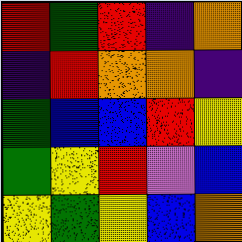[["red", "green", "red", "indigo", "orange"], ["indigo", "red", "orange", "orange", "indigo"], ["green", "blue", "blue", "red", "yellow"], ["green", "yellow", "red", "violet", "blue"], ["yellow", "green", "yellow", "blue", "orange"]]